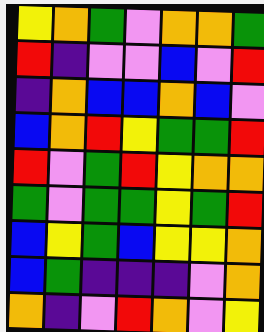[["yellow", "orange", "green", "violet", "orange", "orange", "green"], ["red", "indigo", "violet", "violet", "blue", "violet", "red"], ["indigo", "orange", "blue", "blue", "orange", "blue", "violet"], ["blue", "orange", "red", "yellow", "green", "green", "red"], ["red", "violet", "green", "red", "yellow", "orange", "orange"], ["green", "violet", "green", "green", "yellow", "green", "red"], ["blue", "yellow", "green", "blue", "yellow", "yellow", "orange"], ["blue", "green", "indigo", "indigo", "indigo", "violet", "orange"], ["orange", "indigo", "violet", "red", "orange", "violet", "yellow"]]